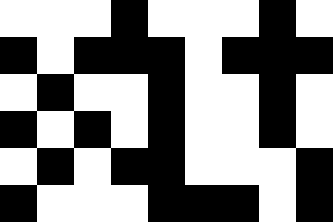[["white", "white", "white", "black", "white", "white", "white", "black", "white"], ["black", "white", "black", "black", "black", "white", "black", "black", "black"], ["white", "black", "white", "white", "black", "white", "white", "black", "white"], ["black", "white", "black", "white", "black", "white", "white", "black", "white"], ["white", "black", "white", "black", "black", "white", "white", "white", "black"], ["black", "white", "white", "white", "black", "black", "black", "white", "black"]]